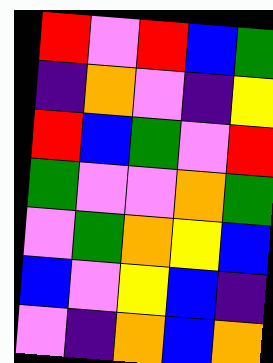[["red", "violet", "red", "blue", "green"], ["indigo", "orange", "violet", "indigo", "yellow"], ["red", "blue", "green", "violet", "red"], ["green", "violet", "violet", "orange", "green"], ["violet", "green", "orange", "yellow", "blue"], ["blue", "violet", "yellow", "blue", "indigo"], ["violet", "indigo", "orange", "blue", "orange"]]